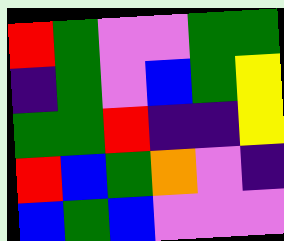[["red", "green", "violet", "violet", "green", "green"], ["indigo", "green", "violet", "blue", "green", "yellow"], ["green", "green", "red", "indigo", "indigo", "yellow"], ["red", "blue", "green", "orange", "violet", "indigo"], ["blue", "green", "blue", "violet", "violet", "violet"]]